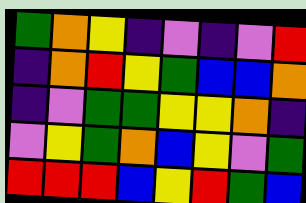[["green", "orange", "yellow", "indigo", "violet", "indigo", "violet", "red"], ["indigo", "orange", "red", "yellow", "green", "blue", "blue", "orange"], ["indigo", "violet", "green", "green", "yellow", "yellow", "orange", "indigo"], ["violet", "yellow", "green", "orange", "blue", "yellow", "violet", "green"], ["red", "red", "red", "blue", "yellow", "red", "green", "blue"]]